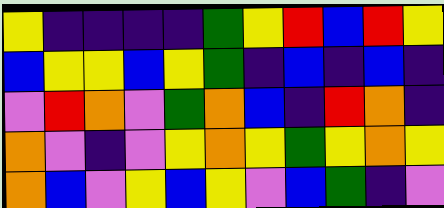[["yellow", "indigo", "indigo", "indigo", "indigo", "green", "yellow", "red", "blue", "red", "yellow"], ["blue", "yellow", "yellow", "blue", "yellow", "green", "indigo", "blue", "indigo", "blue", "indigo"], ["violet", "red", "orange", "violet", "green", "orange", "blue", "indigo", "red", "orange", "indigo"], ["orange", "violet", "indigo", "violet", "yellow", "orange", "yellow", "green", "yellow", "orange", "yellow"], ["orange", "blue", "violet", "yellow", "blue", "yellow", "violet", "blue", "green", "indigo", "violet"]]